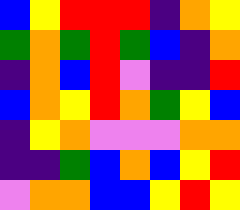[["blue", "yellow", "red", "red", "red", "indigo", "orange", "yellow"], ["green", "orange", "green", "red", "green", "blue", "indigo", "orange"], ["indigo", "orange", "blue", "red", "violet", "indigo", "indigo", "red"], ["blue", "orange", "yellow", "red", "orange", "green", "yellow", "blue"], ["indigo", "yellow", "orange", "violet", "violet", "violet", "orange", "orange"], ["indigo", "indigo", "green", "blue", "orange", "blue", "yellow", "red"], ["violet", "orange", "orange", "blue", "blue", "yellow", "red", "yellow"]]